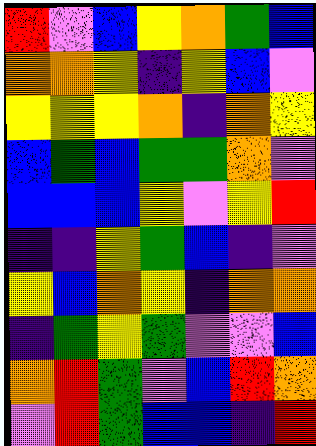[["red", "violet", "blue", "yellow", "orange", "green", "blue"], ["orange", "orange", "yellow", "indigo", "yellow", "blue", "violet"], ["yellow", "yellow", "yellow", "orange", "indigo", "orange", "yellow"], ["blue", "green", "blue", "green", "green", "orange", "violet"], ["blue", "blue", "blue", "yellow", "violet", "yellow", "red"], ["indigo", "indigo", "yellow", "green", "blue", "indigo", "violet"], ["yellow", "blue", "orange", "yellow", "indigo", "orange", "orange"], ["indigo", "green", "yellow", "green", "violet", "violet", "blue"], ["orange", "red", "green", "violet", "blue", "red", "orange"], ["violet", "red", "green", "blue", "blue", "indigo", "red"]]